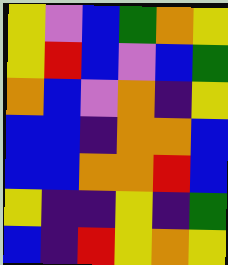[["yellow", "violet", "blue", "green", "orange", "yellow"], ["yellow", "red", "blue", "violet", "blue", "green"], ["orange", "blue", "violet", "orange", "indigo", "yellow"], ["blue", "blue", "indigo", "orange", "orange", "blue"], ["blue", "blue", "orange", "orange", "red", "blue"], ["yellow", "indigo", "indigo", "yellow", "indigo", "green"], ["blue", "indigo", "red", "yellow", "orange", "yellow"]]